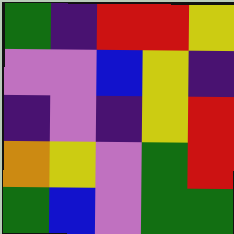[["green", "indigo", "red", "red", "yellow"], ["violet", "violet", "blue", "yellow", "indigo"], ["indigo", "violet", "indigo", "yellow", "red"], ["orange", "yellow", "violet", "green", "red"], ["green", "blue", "violet", "green", "green"]]